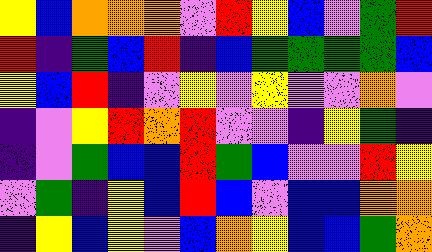[["yellow", "blue", "orange", "orange", "orange", "violet", "red", "yellow", "blue", "violet", "green", "red"], ["red", "indigo", "green", "blue", "red", "indigo", "blue", "green", "green", "green", "green", "blue"], ["yellow", "blue", "red", "indigo", "violet", "yellow", "violet", "yellow", "violet", "violet", "orange", "violet"], ["indigo", "violet", "yellow", "red", "orange", "red", "violet", "violet", "indigo", "yellow", "green", "indigo"], ["indigo", "violet", "green", "blue", "blue", "red", "green", "blue", "violet", "violet", "red", "yellow"], ["violet", "green", "indigo", "yellow", "blue", "red", "blue", "violet", "blue", "blue", "orange", "orange"], ["indigo", "yellow", "blue", "yellow", "violet", "blue", "orange", "yellow", "blue", "blue", "green", "orange"]]